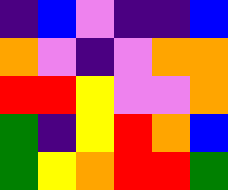[["indigo", "blue", "violet", "indigo", "indigo", "blue"], ["orange", "violet", "indigo", "violet", "orange", "orange"], ["red", "red", "yellow", "violet", "violet", "orange"], ["green", "indigo", "yellow", "red", "orange", "blue"], ["green", "yellow", "orange", "red", "red", "green"]]